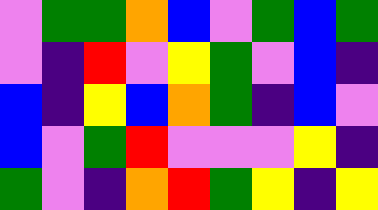[["violet", "green", "green", "orange", "blue", "violet", "green", "blue", "green"], ["violet", "indigo", "red", "violet", "yellow", "green", "violet", "blue", "indigo"], ["blue", "indigo", "yellow", "blue", "orange", "green", "indigo", "blue", "violet"], ["blue", "violet", "green", "red", "violet", "violet", "violet", "yellow", "indigo"], ["green", "violet", "indigo", "orange", "red", "green", "yellow", "indigo", "yellow"]]